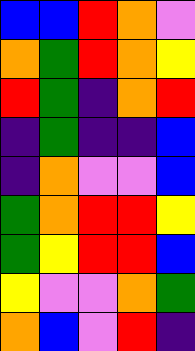[["blue", "blue", "red", "orange", "violet"], ["orange", "green", "red", "orange", "yellow"], ["red", "green", "indigo", "orange", "red"], ["indigo", "green", "indigo", "indigo", "blue"], ["indigo", "orange", "violet", "violet", "blue"], ["green", "orange", "red", "red", "yellow"], ["green", "yellow", "red", "red", "blue"], ["yellow", "violet", "violet", "orange", "green"], ["orange", "blue", "violet", "red", "indigo"]]